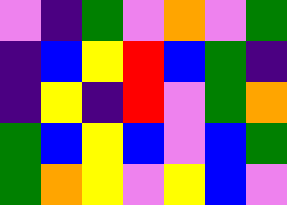[["violet", "indigo", "green", "violet", "orange", "violet", "green"], ["indigo", "blue", "yellow", "red", "blue", "green", "indigo"], ["indigo", "yellow", "indigo", "red", "violet", "green", "orange"], ["green", "blue", "yellow", "blue", "violet", "blue", "green"], ["green", "orange", "yellow", "violet", "yellow", "blue", "violet"]]